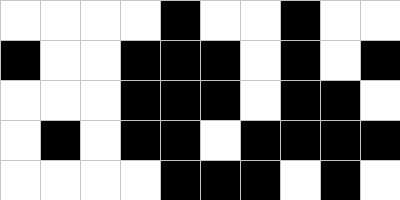[["white", "white", "white", "white", "black", "white", "white", "black", "white", "white"], ["black", "white", "white", "black", "black", "black", "white", "black", "white", "black"], ["white", "white", "white", "black", "black", "black", "white", "black", "black", "white"], ["white", "black", "white", "black", "black", "white", "black", "black", "black", "black"], ["white", "white", "white", "white", "black", "black", "black", "white", "black", "white"]]